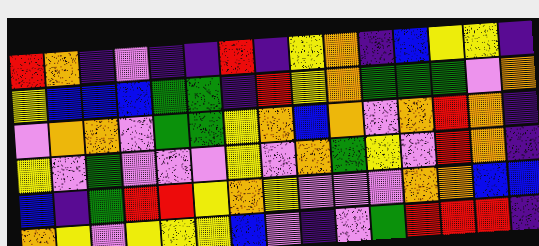[["red", "orange", "indigo", "violet", "indigo", "indigo", "red", "indigo", "yellow", "orange", "indigo", "blue", "yellow", "yellow", "indigo"], ["yellow", "blue", "blue", "blue", "green", "green", "indigo", "red", "yellow", "orange", "green", "green", "green", "violet", "orange"], ["violet", "orange", "orange", "violet", "green", "green", "yellow", "orange", "blue", "orange", "violet", "orange", "red", "orange", "indigo"], ["yellow", "violet", "green", "violet", "violet", "violet", "yellow", "violet", "orange", "green", "yellow", "violet", "red", "orange", "indigo"], ["blue", "indigo", "green", "red", "red", "yellow", "orange", "yellow", "violet", "violet", "violet", "orange", "orange", "blue", "blue"], ["orange", "yellow", "violet", "yellow", "yellow", "yellow", "blue", "violet", "indigo", "violet", "green", "red", "red", "red", "indigo"]]